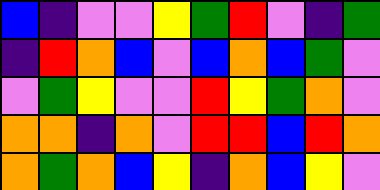[["blue", "indigo", "violet", "violet", "yellow", "green", "red", "violet", "indigo", "green"], ["indigo", "red", "orange", "blue", "violet", "blue", "orange", "blue", "green", "violet"], ["violet", "green", "yellow", "violet", "violet", "red", "yellow", "green", "orange", "violet"], ["orange", "orange", "indigo", "orange", "violet", "red", "red", "blue", "red", "orange"], ["orange", "green", "orange", "blue", "yellow", "indigo", "orange", "blue", "yellow", "violet"]]